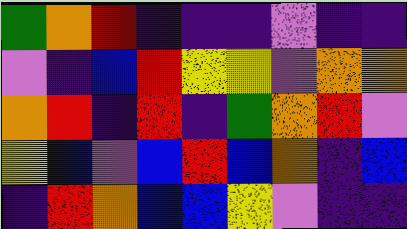[["green", "orange", "red", "indigo", "indigo", "indigo", "violet", "indigo", "indigo"], ["violet", "indigo", "blue", "red", "yellow", "yellow", "violet", "orange", "orange"], ["orange", "red", "indigo", "red", "indigo", "green", "orange", "red", "violet"], ["yellow", "blue", "violet", "blue", "red", "blue", "orange", "indigo", "blue"], ["indigo", "red", "orange", "blue", "blue", "yellow", "violet", "indigo", "indigo"]]